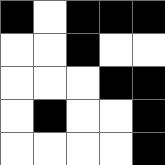[["black", "white", "black", "black", "black"], ["white", "white", "black", "white", "white"], ["white", "white", "white", "black", "black"], ["white", "black", "white", "white", "black"], ["white", "white", "white", "white", "black"]]